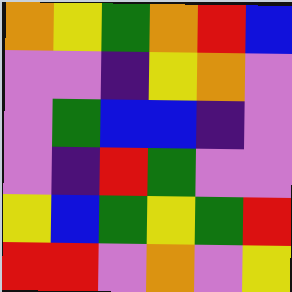[["orange", "yellow", "green", "orange", "red", "blue"], ["violet", "violet", "indigo", "yellow", "orange", "violet"], ["violet", "green", "blue", "blue", "indigo", "violet"], ["violet", "indigo", "red", "green", "violet", "violet"], ["yellow", "blue", "green", "yellow", "green", "red"], ["red", "red", "violet", "orange", "violet", "yellow"]]